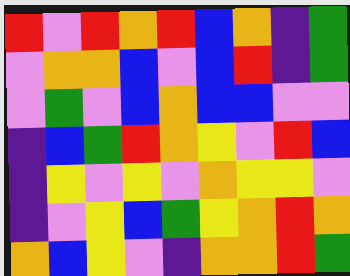[["red", "violet", "red", "orange", "red", "blue", "orange", "indigo", "green"], ["violet", "orange", "orange", "blue", "violet", "blue", "red", "indigo", "green"], ["violet", "green", "violet", "blue", "orange", "blue", "blue", "violet", "violet"], ["indigo", "blue", "green", "red", "orange", "yellow", "violet", "red", "blue"], ["indigo", "yellow", "violet", "yellow", "violet", "orange", "yellow", "yellow", "violet"], ["indigo", "violet", "yellow", "blue", "green", "yellow", "orange", "red", "orange"], ["orange", "blue", "yellow", "violet", "indigo", "orange", "orange", "red", "green"]]